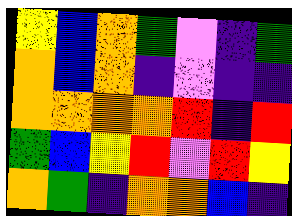[["yellow", "blue", "orange", "green", "violet", "indigo", "green"], ["orange", "blue", "orange", "indigo", "violet", "indigo", "indigo"], ["orange", "orange", "orange", "orange", "red", "indigo", "red"], ["green", "blue", "yellow", "red", "violet", "red", "yellow"], ["orange", "green", "indigo", "orange", "orange", "blue", "indigo"]]